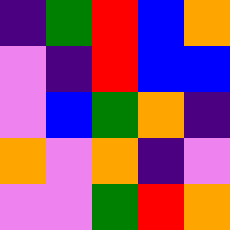[["indigo", "green", "red", "blue", "orange"], ["violet", "indigo", "red", "blue", "blue"], ["violet", "blue", "green", "orange", "indigo"], ["orange", "violet", "orange", "indigo", "violet"], ["violet", "violet", "green", "red", "orange"]]